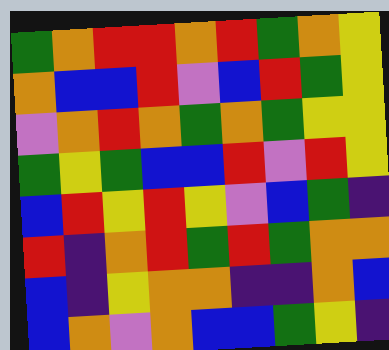[["green", "orange", "red", "red", "orange", "red", "green", "orange", "yellow"], ["orange", "blue", "blue", "red", "violet", "blue", "red", "green", "yellow"], ["violet", "orange", "red", "orange", "green", "orange", "green", "yellow", "yellow"], ["green", "yellow", "green", "blue", "blue", "red", "violet", "red", "yellow"], ["blue", "red", "yellow", "red", "yellow", "violet", "blue", "green", "indigo"], ["red", "indigo", "orange", "red", "green", "red", "green", "orange", "orange"], ["blue", "indigo", "yellow", "orange", "orange", "indigo", "indigo", "orange", "blue"], ["blue", "orange", "violet", "orange", "blue", "blue", "green", "yellow", "indigo"]]